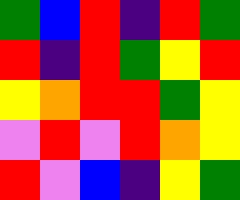[["green", "blue", "red", "indigo", "red", "green"], ["red", "indigo", "red", "green", "yellow", "red"], ["yellow", "orange", "red", "red", "green", "yellow"], ["violet", "red", "violet", "red", "orange", "yellow"], ["red", "violet", "blue", "indigo", "yellow", "green"]]